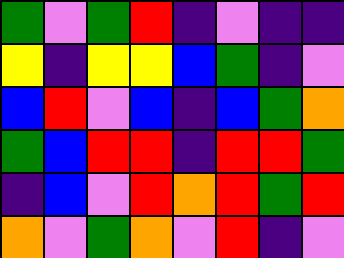[["green", "violet", "green", "red", "indigo", "violet", "indigo", "indigo"], ["yellow", "indigo", "yellow", "yellow", "blue", "green", "indigo", "violet"], ["blue", "red", "violet", "blue", "indigo", "blue", "green", "orange"], ["green", "blue", "red", "red", "indigo", "red", "red", "green"], ["indigo", "blue", "violet", "red", "orange", "red", "green", "red"], ["orange", "violet", "green", "orange", "violet", "red", "indigo", "violet"]]